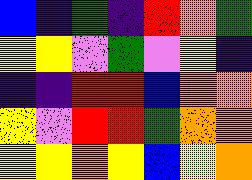[["blue", "indigo", "green", "indigo", "red", "orange", "green"], ["yellow", "yellow", "violet", "green", "violet", "yellow", "indigo"], ["indigo", "indigo", "red", "red", "blue", "orange", "orange"], ["yellow", "violet", "red", "red", "green", "orange", "orange"], ["yellow", "yellow", "orange", "yellow", "blue", "yellow", "orange"]]